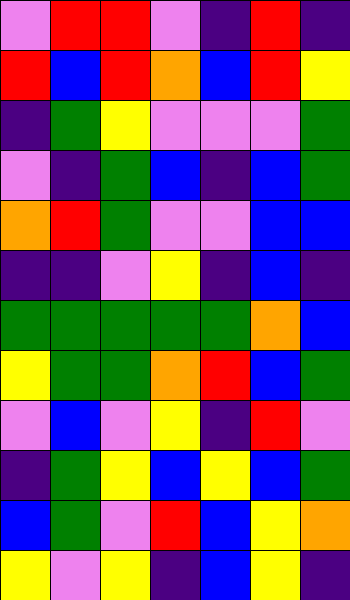[["violet", "red", "red", "violet", "indigo", "red", "indigo"], ["red", "blue", "red", "orange", "blue", "red", "yellow"], ["indigo", "green", "yellow", "violet", "violet", "violet", "green"], ["violet", "indigo", "green", "blue", "indigo", "blue", "green"], ["orange", "red", "green", "violet", "violet", "blue", "blue"], ["indigo", "indigo", "violet", "yellow", "indigo", "blue", "indigo"], ["green", "green", "green", "green", "green", "orange", "blue"], ["yellow", "green", "green", "orange", "red", "blue", "green"], ["violet", "blue", "violet", "yellow", "indigo", "red", "violet"], ["indigo", "green", "yellow", "blue", "yellow", "blue", "green"], ["blue", "green", "violet", "red", "blue", "yellow", "orange"], ["yellow", "violet", "yellow", "indigo", "blue", "yellow", "indigo"]]